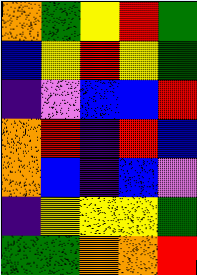[["orange", "green", "yellow", "red", "green"], ["blue", "yellow", "red", "yellow", "green"], ["indigo", "violet", "blue", "blue", "red"], ["orange", "red", "indigo", "red", "blue"], ["orange", "blue", "indigo", "blue", "violet"], ["indigo", "yellow", "yellow", "yellow", "green"], ["green", "green", "orange", "orange", "red"]]